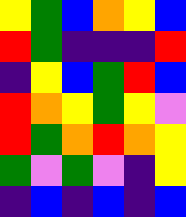[["yellow", "green", "blue", "orange", "yellow", "blue"], ["red", "green", "indigo", "indigo", "indigo", "red"], ["indigo", "yellow", "blue", "green", "red", "blue"], ["red", "orange", "yellow", "green", "yellow", "violet"], ["red", "green", "orange", "red", "orange", "yellow"], ["green", "violet", "green", "violet", "indigo", "yellow"], ["indigo", "blue", "indigo", "blue", "indigo", "blue"]]